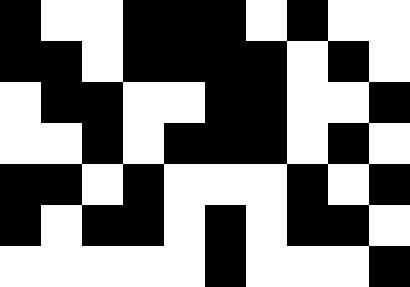[["black", "white", "white", "black", "black", "black", "white", "black", "white", "white"], ["black", "black", "white", "black", "black", "black", "black", "white", "black", "white"], ["white", "black", "black", "white", "white", "black", "black", "white", "white", "black"], ["white", "white", "black", "white", "black", "black", "black", "white", "black", "white"], ["black", "black", "white", "black", "white", "white", "white", "black", "white", "black"], ["black", "white", "black", "black", "white", "black", "white", "black", "black", "white"], ["white", "white", "white", "white", "white", "black", "white", "white", "white", "black"]]